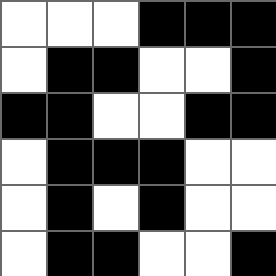[["white", "white", "white", "black", "black", "black"], ["white", "black", "black", "white", "white", "black"], ["black", "black", "white", "white", "black", "black"], ["white", "black", "black", "black", "white", "white"], ["white", "black", "white", "black", "white", "white"], ["white", "black", "black", "white", "white", "black"]]